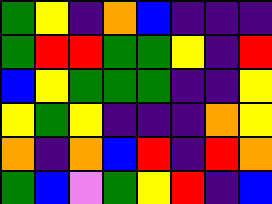[["green", "yellow", "indigo", "orange", "blue", "indigo", "indigo", "indigo"], ["green", "red", "red", "green", "green", "yellow", "indigo", "red"], ["blue", "yellow", "green", "green", "green", "indigo", "indigo", "yellow"], ["yellow", "green", "yellow", "indigo", "indigo", "indigo", "orange", "yellow"], ["orange", "indigo", "orange", "blue", "red", "indigo", "red", "orange"], ["green", "blue", "violet", "green", "yellow", "red", "indigo", "blue"]]